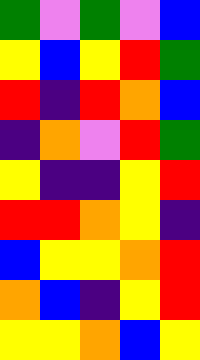[["green", "violet", "green", "violet", "blue"], ["yellow", "blue", "yellow", "red", "green"], ["red", "indigo", "red", "orange", "blue"], ["indigo", "orange", "violet", "red", "green"], ["yellow", "indigo", "indigo", "yellow", "red"], ["red", "red", "orange", "yellow", "indigo"], ["blue", "yellow", "yellow", "orange", "red"], ["orange", "blue", "indigo", "yellow", "red"], ["yellow", "yellow", "orange", "blue", "yellow"]]